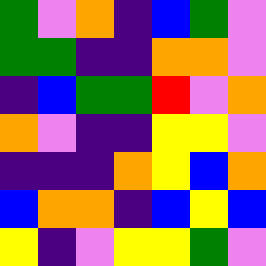[["green", "violet", "orange", "indigo", "blue", "green", "violet"], ["green", "green", "indigo", "indigo", "orange", "orange", "violet"], ["indigo", "blue", "green", "green", "red", "violet", "orange"], ["orange", "violet", "indigo", "indigo", "yellow", "yellow", "violet"], ["indigo", "indigo", "indigo", "orange", "yellow", "blue", "orange"], ["blue", "orange", "orange", "indigo", "blue", "yellow", "blue"], ["yellow", "indigo", "violet", "yellow", "yellow", "green", "violet"]]